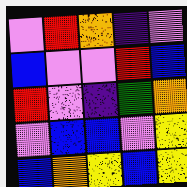[["violet", "red", "orange", "indigo", "violet"], ["blue", "violet", "violet", "red", "blue"], ["red", "violet", "indigo", "green", "orange"], ["violet", "blue", "blue", "violet", "yellow"], ["blue", "orange", "yellow", "blue", "yellow"]]